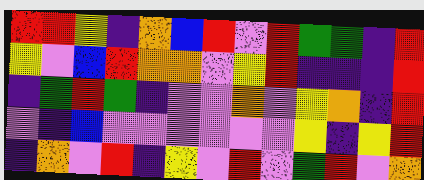[["red", "red", "yellow", "indigo", "orange", "blue", "red", "violet", "red", "green", "green", "indigo", "red"], ["yellow", "violet", "blue", "red", "orange", "orange", "violet", "yellow", "red", "indigo", "indigo", "indigo", "red"], ["indigo", "green", "red", "green", "indigo", "violet", "violet", "orange", "violet", "yellow", "orange", "indigo", "red"], ["violet", "indigo", "blue", "violet", "violet", "violet", "violet", "violet", "violet", "yellow", "indigo", "yellow", "red"], ["indigo", "orange", "violet", "red", "indigo", "yellow", "violet", "red", "violet", "green", "red", "violet", "orange"]]